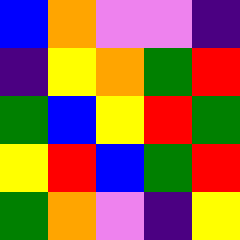[["blue", "orange", "violet", "violet", "indigo"], ["indigo", "yellow", "orange", "green", "red"], ["green", "blue", "yellow", "red", "green"], ["yellow", "red", "blue", "green", "red"], ["green", "orange", "violet", "indigo", "yellow"]]